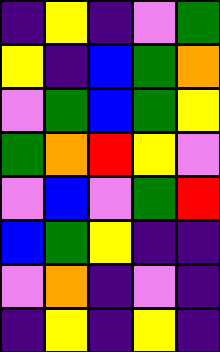[["indigo", "yellow", "indigo", "violet", "green"], ["yellow", "indigo", "blue", "green", "orange"], ["violet", "green", "blue", "green", "yellow"], ["green", "orange", "red", "yellow", "violet"], ["violet", "blue", "violet", "green", "red"], ["blue", "green", "yellow", "indigo", "indigo"], ["violet", "orange", "indigo", "violet", "indigo"], ["indigo", "yellow", "indigo", "yellow", "indigo"]]